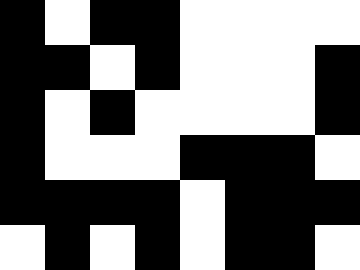[["black", "white", "black", "black", "white", "white", "white", "white"], ["black", "black", "white", "black", "white", "white", "white", "black"], ["black", "white", "black", "white", "white", "white", "white", "black"], ["black", "white", "white", "white", "black", "black", "black", "white"], ["black", "black", "black", "black", "white", "black", "black", "black"], ["white", "black", "white", "black", "white", "black", "black", "white"]]